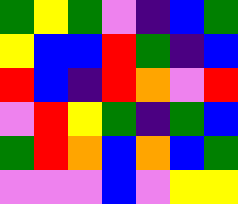[["green", "yellow", "green", "violet", "indigo", "blue", "green"], ["yellow", "blue", "blue", "red", "green", "indigo", "blue"], ["red", "blue", "indigo", "red", "orange", "violet", "red"], ["violet", "red", "yellow", "green", "indigo", "green", "blue"], ["green", "red", "orange", "blue", "orange", "blue", "green"], ["violet", "violet", "violet", "blue", "violet", "yellow", "yellow"]]